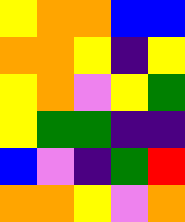[["yellow", "orange", "orange", "blue", "blue"], ["orange", "orange", "yellow", "indigo", "yellow"], ["yellow", "orange", "violet", "yellow", "green"], ["yellow", "green", "green", "indigo", "indigo"], ["blue", "violet", "indigo", "green", "red"], ["orange", "orange", "yellow", "violet", "orange"]]